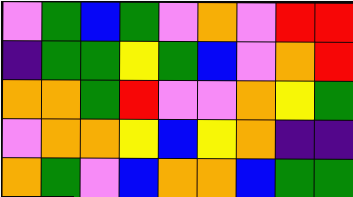[["violet", "green", "blue", "green", "violet", "orange", "violet", "red", "red"], ["indigo", "green", "green", "yellow", "green", "blue", "violet", "orange", "red"], ["orange", "orange", "green", "red", "violet", "violet", "orange", "yellow", "green"], ["violet", "orange", "orange", "yellow", "blue", "yellow", "orange", "indigo", "indigo"], ["orange", "green", "violet", "blue", "orange", "orange", "blue", "green", "green"]]